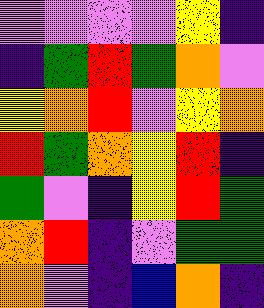[["violet", "violet", "violet", "violet", "yellow", "indigo"], ["indigo", "green", "red", "green", "orange", "violet"], ["yellow", "orange", "red", "violet", "yellow", "orange"], ["red", "green", "orange", "yellow", "red", "indigo"], ["green", "violet", "indigo", "yellow", "red", "green"], ["orange", "red", "indigo", "violet", "green", "green"], ["orange", "violet", "indigo", "blue", "orange", "indigo"]]